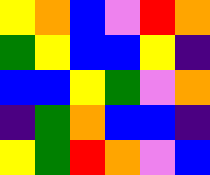[["yellow", "orange", "blue", "violet", "red", "orange"], ["green", "yellow", "blue", "blue", "yellow", "indigo"], ["blue", "blue", "yellow", "green", "violet", "orange"], ["indigo", "green", "orange", "blue", "blue", "indigo"], ["yellow", "green", "red", "orange", "violet", "blue"]]